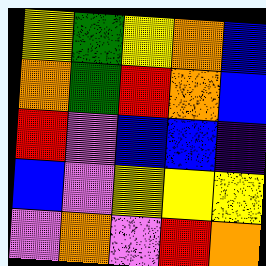[["yellow", "green", "yellow", "orange", "blue"], ["orange", "green", "red", "orange", "blue"], ["red", "violet", "blue", "blue", "indigo"], ["blue", "violet", "yellow", "yellow", "yellow"], ["violet", "orange", "violet", "red", "orange"]]